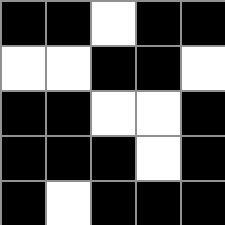[["black", "black", "white", "black", "black"], ["white", "white", "black", "black", "white"], ["black", "black", "white", "white", "black"], ["black", "black", "black", "white", "black"], ["black", "white", "black", "black", "black"]]